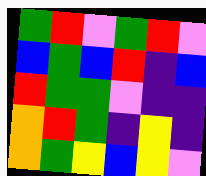[["green", "red", "violet", "green", "red", "violet"], ["blue", "green", "blue", "red", "indigo", "blue"], ["red", "green", "green", "violet", "indigo", "indigo"], ["orange", "red", "green", "indigo", "yellow", "indigo"], ["orange", "green", "yellow", "blue", "yellow", "violet"]]